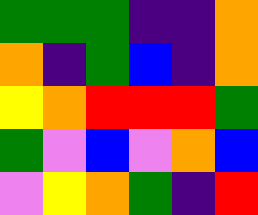[["green", "green", "green", "indigo", "indigo", "orange"], ["orange", "indigo", "green", "blue", "indigo", "orange"], ["yellow", "orange", "red", "red", "red", "green"], ["green", "violet", "blue", "violet", "orange", "blue"], ["violet", "yellow", "orange", "green", "indigo", "red"]]